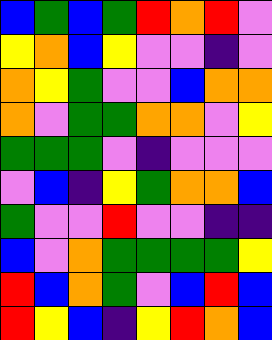[["blue", "green", "blue", "green", "red", "orange", "red", "violet"], ["yellow", "orange", "blue", "yellow", "violet", "violet", "indigo", "violet"], ["orange", "yellow", "green", "violet", "violet", "blue", "orange", "orange"], ["orange", "violet", "green", "green", "orange", "orange", "violet", "yellow"], ["green", "green", "green", "violet", "indigo", "violet", "violet", "violet"], ["violet", "blue", "indigo", "yellow", "green", "orange", "orange", "blue"], ["green", "violet", "violet", "red", "violet", "violet", "indigo", "indigo"], ["blue", "violet", "orange", "green", "green", "green", "green", "yellow"], ["red", "blue", "orange", "green", "violet", "blue", "red", "blue"], ["red", "yellow", "blue", "indigo", "yellow", "red", "orange", "blue"]]